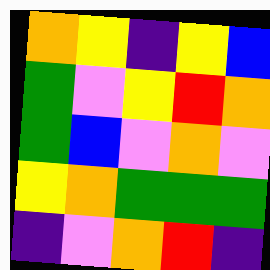[["orange", "yellow", "indigo", "yellow", "blue"], ["green", "violet", "yellow", "red", "orange"], ["green", "blue", "violet", "orange", "violet"], ["yellow", "orange", "green", "green", "green"], ["indigo", "violet", "orange", "red", "indigo"]]